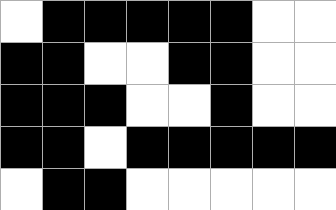[["white", "black", "black", "black", "black", "black", "white", "white"], ["black", "black", "white", "white", "black", "black", "white", "white"], ["black", "black", "black", "white", "white", "black", "white", "white"], ["black", "black", "white", "black", "black", "black", "black", "black"], ["white", "black", "black", "white", "white", "white", "white", "white"]]